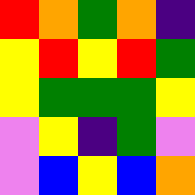[["red", "orange", "green", "orange", "indigo"], ["yellow", "red", "yellow", "red", "green"], ["yellow", "green", "green", "green", "yellow"], ["violet", "yellow", "indigo", "green", "violet"], ["violet", "blue", "yellow", "blue", "orange"]]